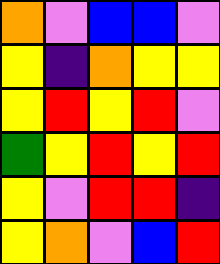[["orange", "violet", "blue", "blue", "violet"], ["yellow", "indigo", "orange", "yellow", "yellow"], ["yellow", "red", "yellow", "red", "violet"], ["green", "yellow", "red", "yellow", "red"], ["yellow", "violet", "red", "red", "indigo"], ["yellow", "orange", "violet", "blue", "red"]]